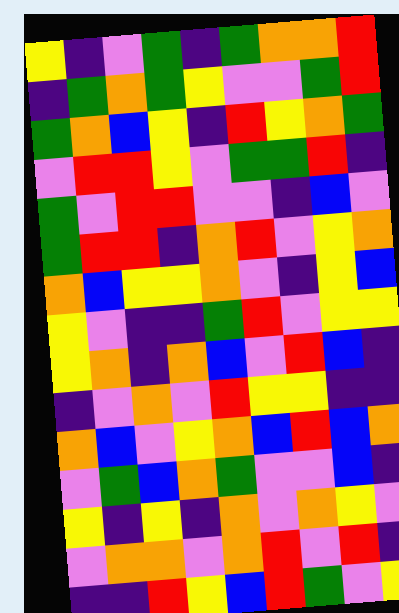[["yellow", "indigo", "violet", "green", "indigo", "green", "orange", "orange", "red"], ["indigo", "green", "orange", "green", "yellow", "violet", "violet", "green", "red"], ["green", "orange", "blue", "yellow", "indigo", "red", "yellow", "orange", "green"], ["violet", "red", "red", "yellow", "violet", "green", "green", "red", "indigo"], ["green", "violet", "red", "red", "violet", "violet", "indigo", "blue", "violet"], ["green", "red", "red", "indigo", "orange", "red", "violet", "yellow", "orange"], ["orange", "blue", "yellow", "yellow", "orange", "violet", "indigo", "yellow", "blue"], ["yellow", "violet", "indigo", "indigo", "green", "red", "violet", "yellow", "yellow"], ["yellow", "orange", "indigo", "orange", "blue", "violet", "red", "blue", "indigo"], ["indigo", "violet", "orange", "violet", "red", "yellow", "yellow", "indigo", "indigo"], ["orange", "blue", "violet", "yellow", "orange", "blue", "red", "blue", "orange"], ["violet", "green", "blue", "orange", "green", "violet", "violet", "blue", "indigo"], ["yellow", "indigo", "yellow", "indigo", "orange", "violet", "orange", "yellow", "violet"], ["violet", "orange", "orange", "violet", "orange", "red", "violet", "red", "indigo"], ["indigo", "indigo", "red", "yellow", "blue", "red", "green", "violet", "yellow"]]